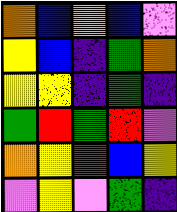[["orange", "blue", "orange", "blue", "violet"], ["yellow", "blue", "indigo", "green", "orange"], ["yellow", "yellow", "indigo", "green", "indigo"], ["green", "red", "green", "red", "violet"], ["orange", "yellow", "red", "blue", "yellow"], ["violet", "yellow", "violet", "green", "indigo"]]